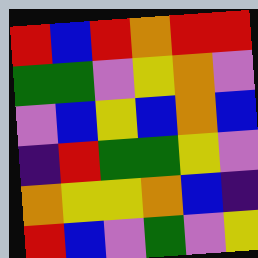[["red", "blue", "red", "orange", "red", "red"], ["green", "green", "violet", "yellow", "orange", "violet"], ["violet", "blue", "yellow", "blue", "orange", "blue"], ["indigo", "red", "green", "green", "yellow", "violet"], ["orange", "yellow", "yellow", "orange", "blue", "indigo"], ["red", "blue", "violet", "green", "violet", "yellow"]]